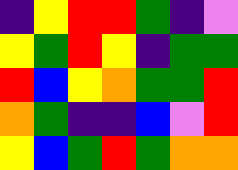[["indigo", "yellow", "red", "red", "green", "indigo", "violet"], ["yellow", "green", "red", "yellow", "indigo", "green", "green"], ["red", "blue", "yellow", "orange", "green", "green", "red"], ["orange", "green", "indigo", "indigo", "blue", "violet", "red"], ["yellow", "blue", "green", "red", "green", "orange", "orange"]]